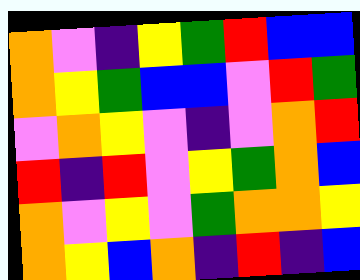[["orange", "violet", "indigo", "yellow", "green", "red", "blue", "blue"], ["orange", "yellow", "green", "blue", "blue", "violet", "red", "green"], ["violet", "orange", "yellow", "violet", "indigo", "violet", "orange", "red"], ["red", "indigo", "red", "violet", "yellow", "green", "orange", "blue"], ["orange", "violet", "yellow", "violet", "green", "orange", "orange", "yellow"], ["orange", "yellow", "blue", "orange", "indigo", "red", "indigo", "blue"]]